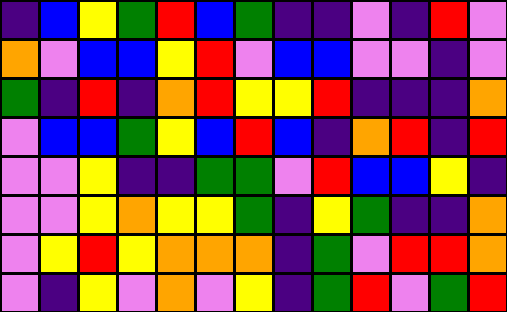[["indigo", "blue", "yellow", "green", "red", "blue", "green", "indigo", "indigo", "violet", "indigo", "red", "violet"], ["orange", "violet", "blue", "blue", "yellow", "red", "violet", "blue", "blue", "violet", "violet", "indigo", "violet"], ["green", "indigo", "red", "indigo", "orange", "red", "yellow", "yellow", "red", "indigo", "indigo", "indigo", "orange"], ["violet", "blue", "blue", "green", "yellow", "blue", "red", "blue", "indigo", "orange", "red", "indigo", "red"], ["violet", "violet", "yellow", "indigo", "indigo", "green", "green", "violet", "red", "blue", "blue", "yellow", "indigo"], ["violet", "violet", "yellow", "orange", "yellow", "yellow", "green", "indigo", "yellow", "green", "indigo", "indigo", "orange"], ["violet", "yellow", "red", "yellow", "orange", "orange", "orange", "indigo", "green", "violet", "red", "red", "orange"], ["violet", "indigo", "yellow", "violet", "orange", "violet", "yellow", "indigo", "green", "red", "violet", "green", "red"]]